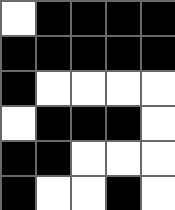[["white", "black", "black", "black", "black"], ["black", "black", "black", "black", "black"], ["black", "white", "white", "white", "white"], ["white", "black", "black", "black", "white"], ["black", "black", "white", "white", "white"], ["black", "white", "white", "black", "white"]]